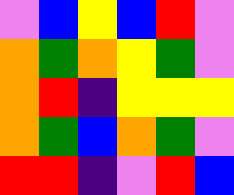[["violet", "blue", "yellow", "blue", "red", "violet"], ["orange", "green", "orange", "yellow", "green", "violet"], ["orange", "red", "indigo", "yellow", "yellow", "yellow"], ["orange", "green", "blue", "orange", "green", "violet"], ["red", "red", "indigo", "violet", "red", "blue"]]